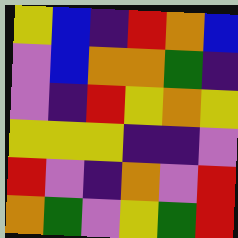[["yellow", "blue", "indigo", "red", "orange", "blue"], ["violet", "blue", "orange", "orange", "green", "indigo"], ["violet", "indigo", "red", "yellow", "orange", "yellow"], ["yellow", "yellow", "yellow", "indigo", "indigo", "violet"], ["red", "violet", "indigo", "orange", "violet", "red"], ["orange", "green", "violet", "yellow", "green", "red"]]